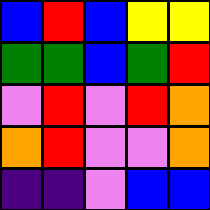[["blue", "red", "blue", "yellow", "yellow"], ["green", "green", "blue", "green", "red"], ["violet", "red", "violet", "red", "orange"], ["orange", "red", "violet", "violet", "orange"], ["indigo", "indigo", "violet", "blue", "blue"]]